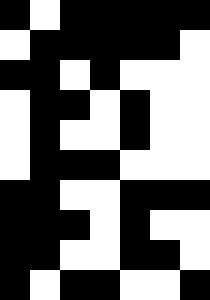[["black", "white", "black", "black", "black", "black", "black"], ["white", "black", "black", "black", "black", "black", "white"], ["black", "black", "white", "black", "white", "white", "white"], ["white", "black", "black", "white", "black", "white", "white"], ["white", "black", "white", "white", "black", "white", "white"], ["white", "black", "black", "black", "white", "white", "white"], ["black", "black", "white", "white", "black", "black", "black"], ["black", "black", "black", "white", "black", "white", "white"], ["black", "black", "white", "white", "black", "black", "white"], ["black", "white", "black", "black", "white", "white", "black"]]